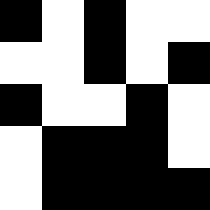[["black", "white", "black", "white", "white"], ["white", "white", "black", "white", "black"], ["black", "white", "white", "black", "white"], ["white", "black", "black", "black", "white"], ["white", "black", "black", "black", "black"]]